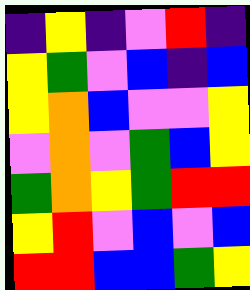[["indigo", "yellow", "indigo", "violet", "red", "indigo"], ["yellow", "green", "violet", "blue", "indigo", "blue"], ["yellow", "orange", "blue", "violet", "violet", "yellow"], ["violet", "orange", "violet", "green", "blue", "yellow"], ["green", "orange", "yellow", "green", "red", "red"], ["yellow", "red", "violet", "blue", "violet", "blue"], ["red", "red", "blue", "blue", "green", "yellow"]]